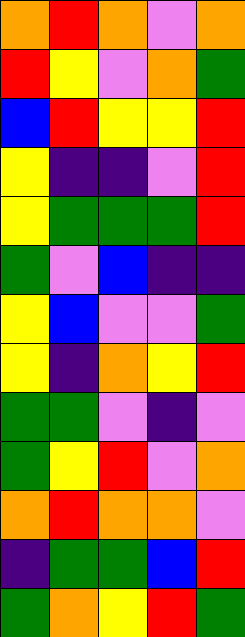[["orange", "red", "orange", "violet", "orange"], ["red", "yellow", "violet", "orange", "green"], ["blue", "red", "yellow", "yellow", "red"], ["yellow", "indigo", "indigo", "violet", "red"], ["yellow", "green", "green", "green", "red"], ["green", "violet", "blue", "indigo", "indigo"], ["yellow", "blue", "violet", "violet", "green"], ["yellow", "indigo", "orange", "yellow", "red"], ["green", "green", "violet", "indigo", "violet"], ["green", "yellow", "red", "violet", "orange"], ["orange", "red", "orange", "orange", "violet"], ["indigo", "green", "green", "blue", "red"], ["green", "orange", "yellow", "red", "green"]]